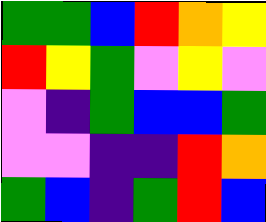[["green", "green", "blue", "red", "orange", "yellow"], ["red", "yellow", "green", "violet", "yellow", "violet"], ["violet", "indigo", "green", "blue", "blue", "green"], ["violet", "violet", "indigo", "indigo", "red", "orange"], ["green", "blue", "indigo", "green", "red", "blue"]]